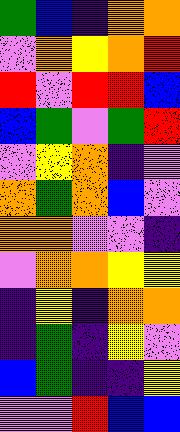[["green", "blue", "indigo", "orange", "orange"], ["violet", "orange", "yellow", "orange", "red"], ["red", "violet", "red", "red", "blue"], ["blue", "green", "violet", "green", "red"], ["violet", "yellow", "orange", "indigo", "violet"], ["orange", "green", "orange", "blue", "violet"], ["orange", "orange", "violet", "violet", "indigo"], ["violet", "orange", "orange", "yellow", "yellow"], ["indigo", "yellow", "indigo", "orange", "orange"], ["indigo", "green", "indigo", "yellow", "violet"], ["blue", "green", "indigo", "indigo", "yellow"], ["violet", "violet", "red", "blue", "blue"]]